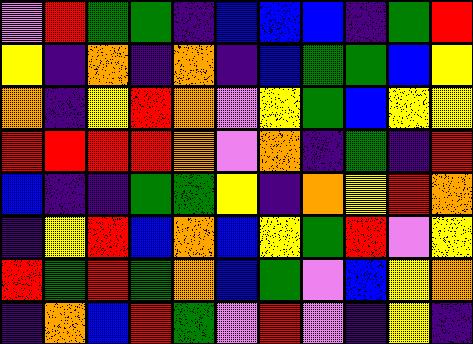[["violet", "red", "green", "green", "indigo", "blue", "blue", "blue", "indigo", "green", "red"], ["yellow", "indigo", "orange", "indigo", "orange", "indigo", "blue", "green", "green", "blue", "yellow"], ["orange", "indigo", "yellow", "red", "orange", "violet", "yellow", "green", "blue", "yellow", "yellow"], ["red", "red", "red", "red", "orange", "violet", "orange", "indigo", "green", "indigo", "red"], ["blue", "indigo", "indigo", "green", "green", "yellow", "indigo", "orange", "yellow", "red", "orange"], ["indigo", "yellow", "red", "blue", "orange", "blue", "yellow", "green", "red", "violet", "yellow"], ["red", "green", "red", "green", "orange", "blue", "green", "violet", "blue", "yellow", "orange"], ["indigo", "orange", "blue", "red", "green", "violet", "red", "violet", "indigo", "yellow", "indigo"]]